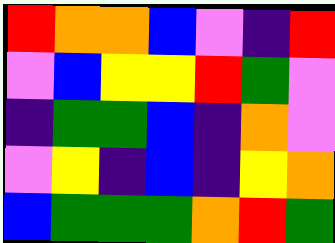[["red", "orange", "orange", "blue", "violet", "indigo", "red"], ["violet", "blue", "yellow", "yellow", "red", "green", "violet"], ["indigo", "green", "green", "blue", "indigo", "orange", "violet"], ["violet", "yellow", "indigo", "blue", "indigo", "yellow", "orange"], ["blue", "green", "green", "green", "orange", "red", "green"]]